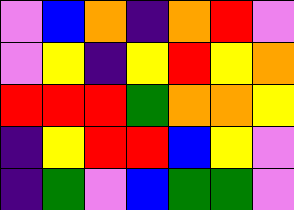[["violet", "blue", "orange", "indigo", "orange", "red", "violet"], ["violet", "yellow", "indigo", "yellow", "red", "yellow", "orange"], ["red", "red", "red", "green", "orange", "orange", "yellow"], ["indigo", "yellow", "red", "red", "blue", "yellow", "violet"], ["indigo", "green", "violet", "blue", "green", "green", "violet"]]